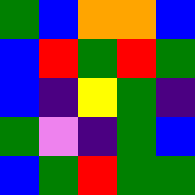[["green", "blue", "orange", "orange", "blue"], ["blue", "red", "green", "red", "green"], ["blue", "indigo", "yellow", "green", "indigo"], ["green", "violet", "indigo", "green", "blue"], ["blue", "green", "red", "green", "green"]]